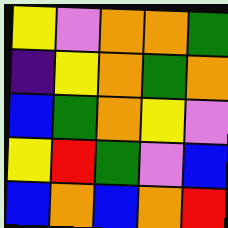[["yellow", "violet", "orange", "orange", "green"], ["indigo", "yellow", "orange", "green", "orange"], ["blue", "green", "orange", "yellow", "violet"], ["yellow", "red", "green", "violet", "blue"], ["blue", "orange", "blue", "orange", "red"]]